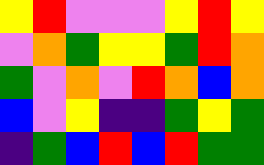[["yellow", "red", "violet", "violet", "violet", "yellow", "red", "yellow"], ["violet", "orange", "green", "yellow", "yellow", "green", "red", "orange"], ["green", "violet", "orange", "violet", "red", "orange", "blue", "orange"], ["blue", "violet", "yellow", "indigo", "indigo", "green", "yellow", "green"], ["indigo", "green", "blue", "red", "blue", "red", "green", "green"]]